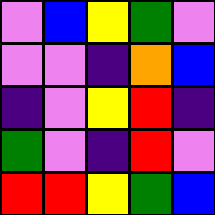[["violet", "blue", "yellow", "green", "violet"], ["violet", "violet", "indigo", "orange", "blue"], ["indigo", "violet", "yellow", "red", "indigo"], ["green", "violet", "indigo", "red", "violet"], ["red", "red", "yellow", "green", "blue"]]